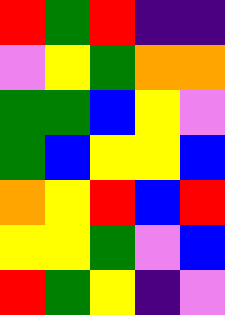[["red", "green", "red", "indigo", "indigo"], ["violet", "yellow", "green", "orange", "orange"], ["green", "green", "blue", "yellow", "violet"], ["green", "blue", "yellow", "yellow", "blue"], ["orange", "yellow", "red", "blue", "red"], ["yellow", "yellow", "green", "violet", "blue"], ["red", "green", "yellow", "indigo", "violet"]]